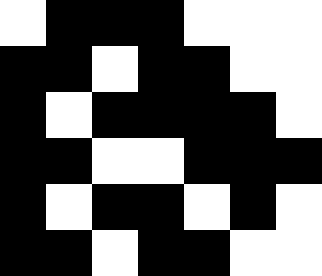[["white", "black", "black", "black", "white", "white", "white"], ["black", "black", "white", "black", "black", "white", "white"], ["black", "white", "black", "black", "black", "black", "white"], ["black", "black", "white", "white", "black", "black", "black"], ["black", "white", "black", "black", "white", "black", "white"], ["black", "black", "white", "black", "black", "white", "white"]]